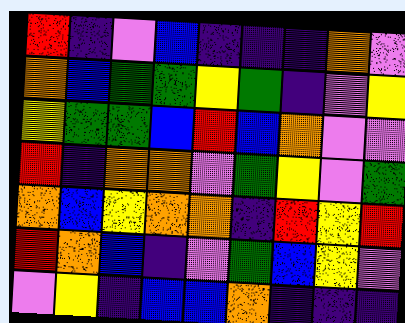[["red", "indigo", "violet", "blue", "indigo", "indigo", "indigo", "orange", "violet"], ["orange", "blue", "green", "green", "yellow", "green", "indigo", "violet", "yellow"], ["yellow", "green", "green", "blue", "red", "blue", "orange", "violet", "violet"], ["red", "indigo", "orange", "orange", "violet", "green", "yellow", "violet", "green"], ["orange", "blue", "yellow", "orange", "orange", "indigo", "red", "yellow", "red"], ["red", "orange", "blue", "indigo", "violet", "green", "blue", "yellow", "violet"], ["violet", "yellow", "indigo", "blue", "blue", "orange", "indigo", "indigo", "indigo"]]